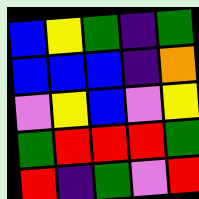[["blue", "yellow", "green", "indigo", "green"], ["blue", "blue", "blue", "indigo", "orange"], ["violet", "yellow", "blue", "violet", "yellow"], ["green", "red", "red", "red", "green"], ["red", "indigo", "green", "violet", "red"]]